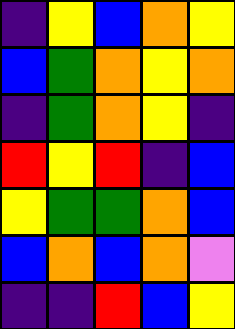[["indigo", "yellow", "blue", "orange", "yellow"], ["blue", "green", "orange", "yellow", "orange"], ["indigo", "green", "orange", "yellow", "indigo"], ["red", "yellow", "red", "indigo", "blue"], ["yellow", "green", "green", "orange", "blue"], ["blue", "orange", "blue", "orange", "violet"], ["indigo", "indigo", "red", "blue", "yellow"]]